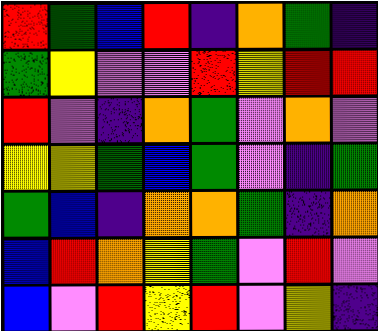[["red", "green", "blue", "red", "indigo", "orange", "green", "indigo"], ["green", "yellow", "violet", "violet", "red", "yellow", "red", "red"], ["red", "violet", "indigo", "orange", "green", "violet", "orange", "violet"], ["yellow", "yellow", "green", "blue", "green", "violet", "indigo", "green"], ["green", "blue", "indigo", "orange", "orange", "green", "indigo", "orange"], ["blue", "red", "orange", "yellow", "green", "violet", "red", "violet"], ["blue", "violet", "red", "yellow", "red", "violet", "yellow", "indigo"]]